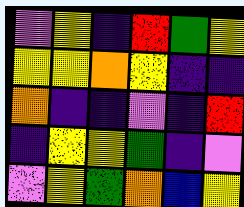[["violet", "yellow", "indigo", "red", "green", "yellow"], ["yellow", "yellow", "orange", "yellow", "indigo", "indigo"], ["orange", "indigo", "indigo", "violet", "indigo", "red"], ["indigo", "yellow", "yellow", "green", "indigo", "violet"], ["violet", "yellow", "green", "orange", "blue", "yellow"]]